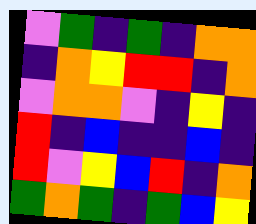[["violet", "green", "indigo", "green", "indigo", "orange", "orange"], ["indigo", "orange", "yellow", "red", "red", "indigo", "orange"], ["violet", "orange", "orange", "violet", "indigo", "yellow", "indigo"], ["red", "indigo", "blue", "indigo", "indigo", "blue", "indigo"], ["red", "violet", "yellow", "blue", "red", "indigo", "orange"], ["green", "orange", "green", "indigo", "green", "blue", "yellow"]]